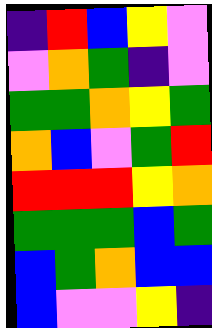[["indigo", "red", "blue", "yellow", "violet"], ["violet", "orange", "green", "indigo", "violet"], ["green", "green", "orange", "yellow", "green"], ["orange", "blue", "violet", "green", "red"], ["red", "red", "red", "yellow", "orange"], ["green", "green", "green", "blue", "green"], ["blue", "green", "orange", "blue", "blue"], ["blue", "violet", "violet", "yellow", "indigo"]]